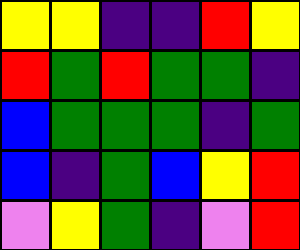[["yellow", "yellow", "indigo", "indigo", "red", "yellow"], ["red", "green", "red", "green", "green", "indigo"], ["blue", "green", "green", "green", "indigo", "green"], ["blue", "indigo", "green", "blue", "yellow", "red"], ["violet", "yellow", "green", "indigo", "violet", "red"]]